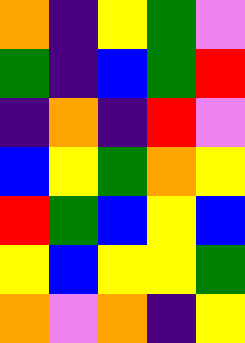[["orange", "indigo", "yellow", "green", "violet"], ["green", "indigo", "blue", "green", "red"], ["indigo", "orange", "indigo", "red", "violet"], ["blue", "yellow", "green", "orange", "yellow"], ["red", "green", "blue", "yellow", "blue"], ["yellow", "blue", "yellow", "yellow", "green"], ["orange", "violet", "orange", "indigo", "yellow"]]